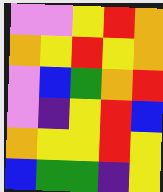[["violet", "violet", "yellow", "red", "orange"], ["orange", "yellow", "red", "yellow", "orange"], ["violet", "blue", "green", "orange", "red"], ["violet", "indigo", "yellow", "red", "blue"], ["orange", "yellow", "yellow", "red", "yellow"], ["blue", "green", "green", "indigo", "yellow"]]